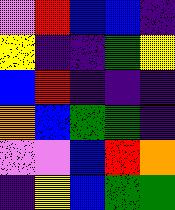[["violet", "red", "blue", "blue", "indigo"], ["yellow", "indigo", "indigo", "green", "yellow"], ["blue", "red", "indigo", "indigo", "indigo"], ["orange", "blue", "green", "green", "indigo"], ["violet", "violet", "blue", "red", "orange"], ["indigo", "yellow", "blue", "green", "green"]]